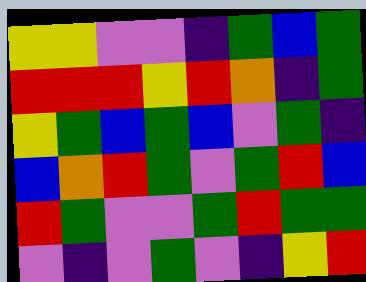[["yellow", "yellow", "violet", "violet", "indigo", "green", "blue", "green"], ["red", "red", "red", "yellow", "red", "orange", "indigo", "green"], ["yellow", "green", "blue", "green", "blue", "violet", "green", "indigo"], ["blue", "orange", "red", "green", "violet", "green", "red", "blue"], ["red", "green", "violet", "violet", "green", "red", "green", "green"], ["violet", "indigo", "violet", "green", "violet", "indigo", "yellow", "red"]]